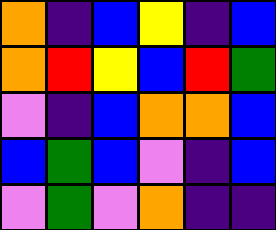[["orange", "indigo", "blue", "yellow", "indigo", "blue"], ["orange", "red", "yellow", "blue", "red", "green"], ["violet", "indigo", "blue", "orange", "orange", "blue"], ["blue", "green", "blue", "violet", "indigo", "blue"], ["violet", "green", "violet", "orange", "indigo", "indigo"]]